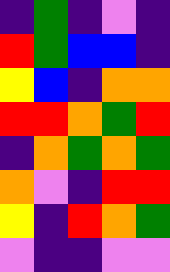[["indigo", "green", "indigo", "violet", "indigo"], ["red", "green", "blue", "blue", "indigo"], ["yellow", "blue", "indigo", "orange", "orange"], ["red", "red", "orange", "green", "red"], ["indigo", "orange", "green", "orange", "green"], ["orange", "violet", "indigo", "red", "red"], ["yellow", "indigo", "red", "orange", "green"], ["violet", "indigo", "indigo", "violet", "violet"]]